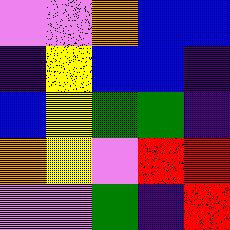[["violet", "violet", "orange", "blue", "blue"], ["indigo", "yellow", "blue", "blue", "indigo"], ["blue", "yellow", "green", "green", "indigo"], ["orange", "yellow", "violet", "red", "red"], ["violet", "violet", "green", "indigo", "red"]]